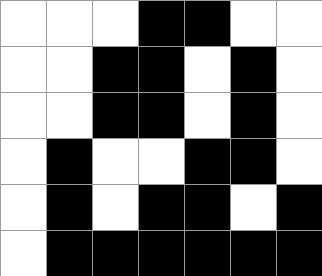[["white", "white", "white", "black", "black", "white", "white"], ["white", "white", "black", "black", "white", "black", "white"], ["white", "white", "black", "black", "white", "black", "white"], ["white", "black", "white", "white", "black", "black", "white"], ["white", "black", "white", "black", "black", "white", "black"], ["white", "black", "black", "black", "black", "black", "black"]]